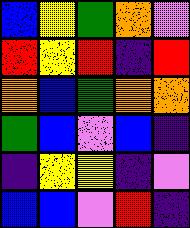[["blue", "yellow", "green", "orange", "violet"], ["red", "yellow", "red", "indigo", "red"], ["orange", "blue", "green", "orange", "orange"], ["green", "blue", "violet", "blue", "indigo"], ["indigo", "yellow", "yellow", "indigo", "violet"], ["blue", "blue", "violet", "red", "indigo"]]